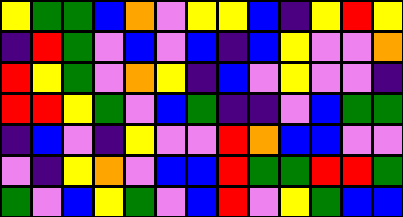[["yellow", "green", "green", "blue", "orange", "violet", "yellow", "yellow", "blue", "indigo", "yellow", "red", "yellow"], ["indigo", "red", "green", "violet", "blue", "violet", "blue", "indigo", "blue", "yellow", "violet", "violet", "orange"], ["red", "yellow", "green", "violet", "orange", "yellow", "indigo", "blue", "violet", "yellow", "violet", "violet", "indigo"], ["red", "red", "yellow", "green", "violet", "blue", "green", "indigo", "indigo", "violet", "blue", "green", "green"], ["indigo", "blue", "violet", "indigo", "yellow", "violet", "violet", "red", "orange", "blue", "blue", "violet", "violet"], ["violet", "indigo", "yellow", "orange", "violet", "blue", "blue", "red", "green", "green", "red", "red", "green"], ["green", "violet", "blue", "yellow", "green", "violet", "blue", "red", "violet", "yellow", "green", "blue", "blue"]]